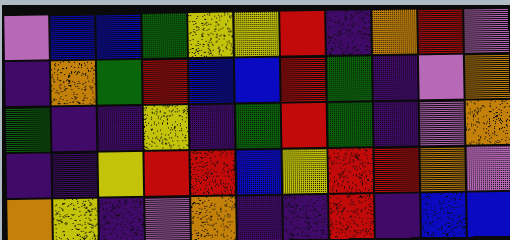[["violet", "blue", "blue", "green", "yellow", "yellow", "red", "indigo", "orange", "red", "violet"], ["indigo", "orange", "green", "red", "blue", "blue", "red", "green", "indigo", "violet", "orange"], ["green", "indigo", "indigo", "yellow", "indigo", "green", "red", "green", "indigo", "violet", "orange"], ["indigo", "indigo", "yellow", "red", "red", "blue", "yellow", "red", "red", "orange", "violet"], ["orange", "yellow", "indigo", "violet", "orange", "indigo", "indigo", "red", "indigo", "blue", "blue"]]